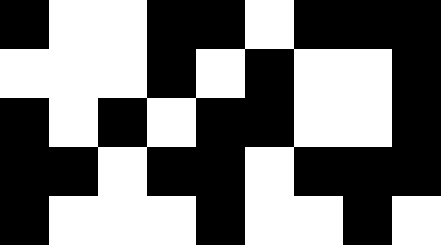[["black", "white", "white", "black", "black", "white", "black", "black", "black"], ["white", "white", "white", "black", "white", "black", "white", "white", "black"], ["black", "white", "black", "white", "black", "black", "white", "white", "black"], ["black", "black", "white", "black", "black", "white", "black", "black", "black"], ["black", "white", "white", "white", "black", "white", "white", "black", "white"]]